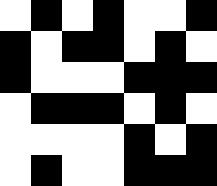[["white", "black", "white", "black", "white", "white", "black"], ["black", "white", "black", "black", "white", "black", "white"], ["black", "white", "white", "white", "black", "black", "black"], ["white", "black", "black", "black", "white", "black", "white"], ["white", "white", "white", "white", "black", "white", "black"], ["white", "black", "white", "white", "black", "black", "black"]]